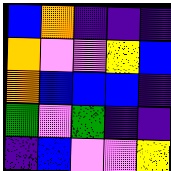[["blue", "orange", "indigo", "indigo", "indigo"], ["orange", "violet", "violet", "yellow", "blue"], ["orange", "blue", "blue", "blue", "indigo"], ["green", "violet", "green", "indigo", "indigo"], ["indigo", "blue", "violet", "violet", "yellow"]]